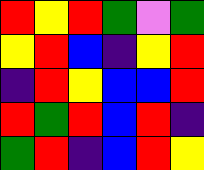[["red", "yellow", "red", "green", "violet", "green"], ["yellow", "red", "blue", "indigo", "yellow", "red"], ["indigo", "red", "yellow", "blue", "blue", "red"], ["red", "green", "red", "blue", "red", "indigo"], ["green", "red", "indigo", "blue", "red", "yellow"]]